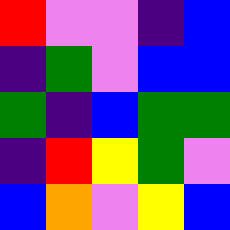[["red", "violet", "violet", "indigo", "blue"], ["indigo", "green", "violet", "blue", "blue"], ["green", "indigo", "blue", "green", "green"], ["indigo", "red", "yellow", "green", "violet"], ["blue", "orange", "violet", "yellow", "blue"]]